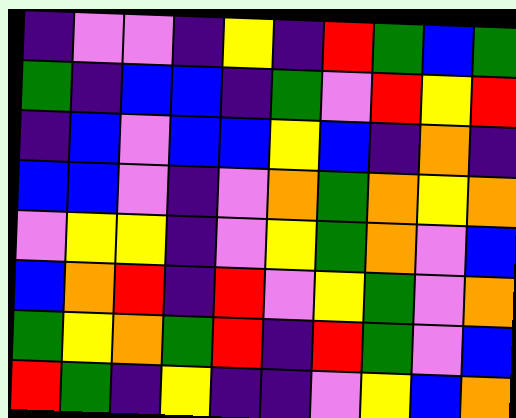[["indigo", "violet", "violet", "indigo", "yellow", "indigo", "red", "green", "blue", "green"], ["green", "indigo", "blue", "blue", "indigo", "green", "violet", "red", "yellow", "red"], ["indigo", "blue", "violet", "blue", "blue", "yellow", "blue", "indigo", "orange", "indigo"], ["blue", "blue", "violet", "indigo", "violet", "orange", "green", "orange", "yellow", "orange"], ["violet", "yellow", "yellow", "indigo", "violet", "yellow", "green", "orange", "violet", "blue"], ["blue", "orange", "red", "indigo", "red", "violet", "yellow", "green", "violet", "orange"], ["green", "yellow", "orange", "green", "red", "indigo", "red", "green", "violet", "blue"], ["red", "green", "indigo", "yellow", "indigo", "indigo", "violet", "yellow", "blue", "orange"]]